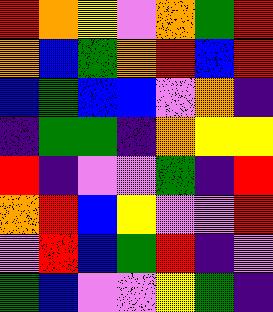[["red", "orange", "yellow", "violet", "orange", "green", "red"], ["orange", "blue", "green", "orange", "red", "blue", "red"], ["blue", "green", "blue", "blue", "violet", "orange", "indigo"], ["indigo", "green", "green", "indigo", "orange", "yellow", "yellow"], ["red", "indigo", "violet", "violet", "green", "indigo", "red"], ["orange", "red", "blue", "yellow", "violet", "violet", "red"], ["violet", "red", "blue", "green", "red", "indigo", "violet"], ["green", "blue", "violet", "violet", "yellow", "green", "indigo"]]